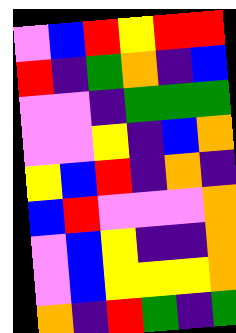[["violet", "blue", "red", "yellow", "red", "red"], ["red", "indigo", "green", "orange", "indigo", "blue"], ["violet", "violet", "indigo", "green", "green", "green"], ["violet", "violet", "yellow", "indigo", "blue", "orange"], ["yellow", "blue", "red", "indigo", "orange", "indigo"], ["blue", "red", "violet", "violet", "violet", "orange"], ["violet", "blue", "yellow", "indigo", "indigo", "orange"], ["violet", "blue", "yellow", "yellow", "yellow", "orange"], ["orange", "indigo", "red", "green", "indigo", "green"]]